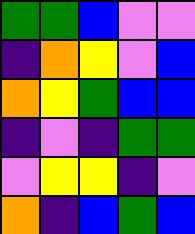[["green", "green", "blue", "violet", "violet"], ["indigo", "orange", "yellow", "violet", "blue"], ["orange", "yellow", "green", "blue", "blue"], ["indigo", "violet", "indigo", "green", "green"], ["violet", "yellow", "yellow", "indigo", "violet"], ["orange", "indigo", "blue", "green", "blue"]]